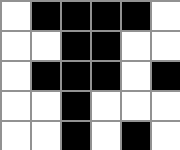[["white", "black", "black", "black", "black", "white"], ["white", "white", "black", "black", "white", "white"], ["white", "black", "black", "black", "white", "black"], ["white", "white", "black", "white", "white", "white"], ["white", "white", "black", "white", "black", "white"]]